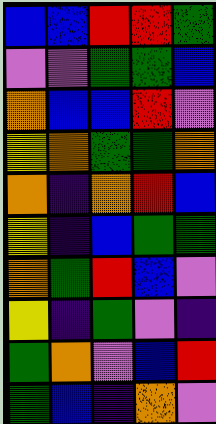[["blue", "blue", "red", "red", "green"], ["violet", "violet", "green", "green", "blue"], ["orange", "blue", "blue", "red", "violet"], ["yellow", "orange", "green", "green", "orange"], ["orange", "indigo", "orange", "red", "blue"], ["yellow", "indigo", "blue", "green", "green"], ["orange", "green", "red", "blue", "violet"], ["yellow", "indigo", "green", "violet", "indigo"], ["green", "orange", "violet", "blue", "red"], ["green", "blue", "indigo", "orange", "violet"]]